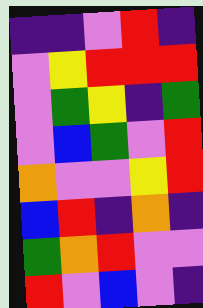[["indigo", "indigo", "violet", "red", "indigo"], ["violet", "yellow", "red", "red", "red"], ["violet", "green", "yellow", "indigo", "green"], ["violet", "blue", "green", "violet", "red"], ["orange", "violet", "violet", "yellow", "red"], ["blue", "red", "indigo", "orange", "indigo"], ["green", "orange", "red", "violet", "violet"], ["red", "violet", "blue", "violet", "indigo"]]